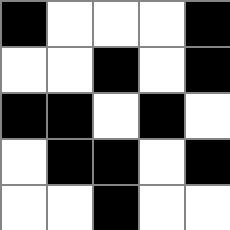[["black", "white", "white", "white", "black"], ["white", "white", "black", "white", "black"], ["black", "black", "white", "black", "white"], ["white", "black", "black", "white", "black"], ["white", "white", "black", "white", "white"]]